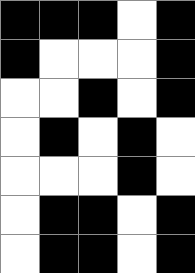[["black", "black", "black", "white", "black"], ["black", "white", "white", "white", "black"], ["white", "white", "black", "white", "black"], ["white", "black", "white", "black", "white"], ["white", "white", "white", "black", "white"], ["white", "black", "black", "white", "black"], ["white", "black", "black", "white", "black"]]